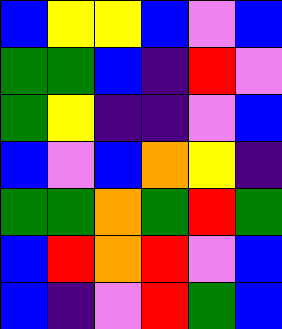[["blue", "yellow", "yellow", "blue", "violet", "blue"], ["green", "green", "blue", "indigo", "red", "violet"], ["green", "yellow", "indigo", "indigo", "violet", "blue"], ["blue", "violet", "blue", "orange", "yellow", "indigo"], ["green", "green", "orange", "green", "red", "green"], ["blue", "red", "orange", "red", "violet", "blue"], ["blue", "indigo", "violet", "red", "green", "blue"]]